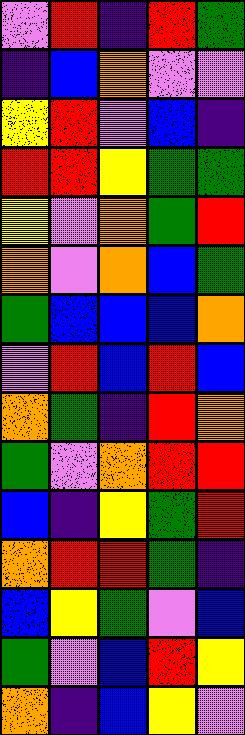[["violet", "red", "indigo", "red", "green"], ["indigo", "blue", "orange", "violet", "violet"], ["yellow", "red", "violet", "blue", "indigo"], ["red", "red", "yellow", "green", "green"], ["yellow", "violet", "orange", "green", "red"], ["orange", "violet", "orange", "blue", "green"], ["green", "blue", "blue", "blue", "orange"], ["violet", "red", "blue", "red", "blue"], ["orange", "green", "indigo", "red", "orange"], ["green", "violet", "orange", "red", "red"], ["blue", "indigo", "yellow", "green", "red"], ["orange", "red", "red", "green", "indigo"], ["blue", "yellow", "green", "violet", "blue"], ["green", "violet", "blue", "red", "yellow"], ["orange", "indigo", "blue", "yellow", "violet"]]